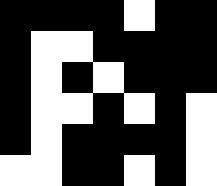[["black", "black", "black", "black", "white", "black", "black"], ["black", "white", "white", "black", "black", "black", "black"], ["black", "white", "black", "white", "black", "black", "black"], ["black", "white", "white", "black", "white", "black", "white"], ["black", "white", "black", "black", "black", "black", "white"], ["white", "white", "black", "black", "white", "black", "white"]]